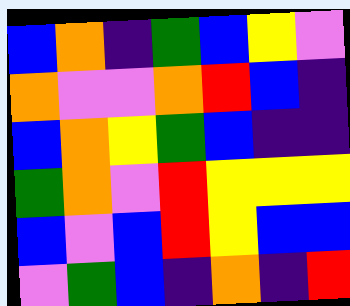[["blue", "orange", "indigo", "green", "blue", "yellow", "violet"], ["orange", "violet", "violet", "orange", "red", "blue", "indigo"], ["blue", "orange", "yellow", "green", "blue", "indigo", "indigo"], ["green", "orange", "violet", "red", "yellow", "yellow", "yellow"], ["blue", "violet", "blue", "red", "yellow", "blue", "blue"], ["violet", "green", "blue", "indigo", "orange", "indigo", "red"]]